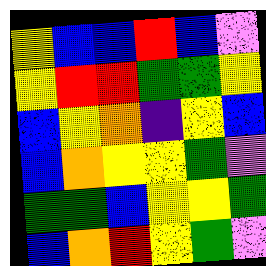[["yellow", "blue", "blue", "red", "blue", "violet"], ["yellow", "red", "red", "green", "green", "yellow"], ["blue", "yellow", "orange", "indigo", "yellow", "blue"], ["blue", "orange", "yellow", "yellow", "green", "violet"], ["green", "green", "blue", "yellow", "yellow", "green"], ["blue", "orange", "red", "yellow", "green", "violet"]]